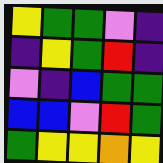[["yellow", "green", "green", "violet", "indigo"], ["indigo", "yellow", "green", "red", "indigo"], ["violet", "indigo", "blue", "green", "green"], ["blue", "blue", "violet", "red", "green"], ["green", "yellow", "yellow", "orange", "yellow"]]